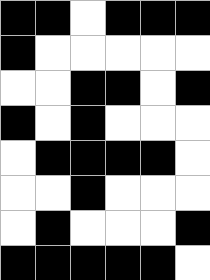[["black", "black", "white", "black", "black", "black"], ["black", "white", "white", "white", "white", "white"], ["white", "white", "black", "black", "white", "black"], ["black", "white", "black", "white", "white", "white"], ["white", "black", "black", "black", "black", "white"], ["white", "white", "black", "white", "white", "white"], ["white", "black", "white", "white", "white", "black"], ["black", "black", "black", "black", "black", "white"]]